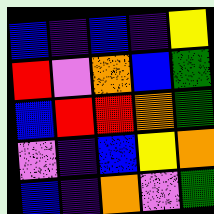[["blue", "indigo", "blue", "indigo", "yellow"], ["red", "violet", "orange", "blue", "green"], ["blue", "red", "red", "orange", "green"], ["violet", "indigo", "blue", "yellow", "orange"], ["blue", "indigo", "orange", "violet", "green"]]